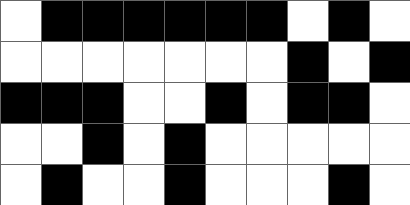[["white", "black", "black", "black", "black", "black", "black", "white", "black", "white"], ["white", "white", "white", "white", "white", "white", "white", "black", "white", "black"], ["black", "black", "black", "white", "white", "black", "white", "black", "black", "white"], ["white", "white", "black", "white", "black", "white", "white", "white", "white", "white"], ["white", "black", "white", "white", "black", "white", "white", "white", "black", "white"]]